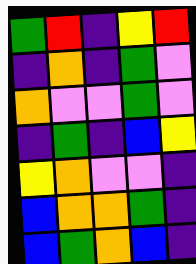[["green", "red", "indigo", "yellow", "red"], ["indigo", "orange", "indigo", "green", "violet"], ["orange", "violet", "violet", "green", "violet"], ["indigo", "green", "indigo", "blue", "yellow"], ["yellow", "orange", "violet", "violet", "indigo"], ["blue", "orange", "orange", "green", "indigo"], ["blue", "green", "orange", "blue", "indigo"]]